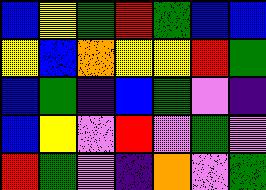[["blue", "yellow", "green", "red", "green", "blue", "blue"], ["yellow", "blue", "orange", "yellow", "yellow", "red", "green"], ["blue", "green", "indigo", "blue", "green", "violet", "indigo"], ["blue", "yellow", "violet", "red", "violet", "green", "violet"], ["red", "green", "violet", "indigo", "orange", "violet", "green"]]